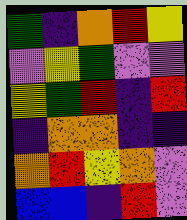[["green", "indigo", "orange", "red", "yellow"], ["violet", "yellow", "green", "violet", "violet"], ["yellow", "green", "red", "indigo", "red"], ["indigo", "orange", "orange", "indigo", "indigo"], ["orange", "red", "yellow", "orange", "violet"], ["blue", "blue", "indigo", "red", "violet"]]